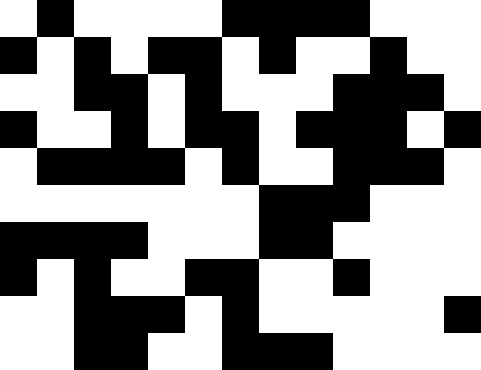[["white", "black", "white", "white", "white", "white", "black", "black", "black", "black", "white", "white", "white"], ["black", "white", "black", "white", "black", "black", "white", "black", "white", "white", "black", "white", "white"], ["white", "white", "black", "black", "white", "black", "white", "white", "white", "black", "black", "black", "white"], ["black", "white", "white", "black", "white", "black", "black", "white", "black", "black", "black", "white", "black"], ["white", "black", "black", "black", "black", "white", "black", "white", "white", "black", "black", "black", "white"], ["white", "white", "white", "white", "white", "white", "white", "black", "black", "black", "white", "white", "white"], ["black", "black", "black", "black", "white", "white", "white", "black", "black", "white", "white", "white", "white"], ["black", "white", "black", "white", "white", "black", "black", "white", "white", "black", "white", "white", "white"], ["white", "white", "black", "black", "black", "white", "black", "white", "white", "white", "white", "white", "black"], ["white", "white", "black", "black", "white", "white", "black", "black", "black", "white", "white", "white", "white"]]